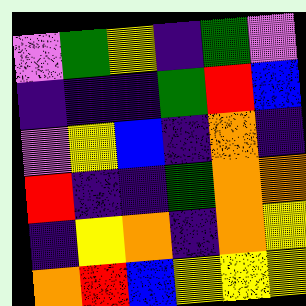[["violet", "green", "yellow", "indigo", "green", "violet"], ["indigo", "indigo", "indigo", "green", "red", "blue"], ["violet", "yellow", "blue", "indigo", "orange", "indigo"], ["red", "indigo", "indigo", "green", "orange", "orange"], ["indigo", "yellow", "orange", "indigo", "orange", "yellow"], ["orange", "red", "blue", "yellow", "yellow", "yellow"]]